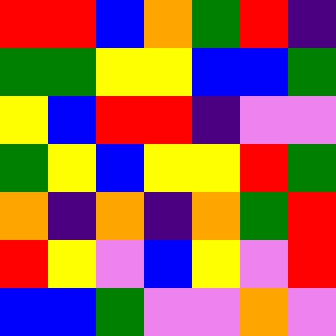[["red", "red", "blue", "orange", "green", "red", "indigo"], ["green", "green", "yellow", "yellow", "blue", "blue", "green"], ["yellow", "blue", "red", "red", "indigo", "violet", "violet"], ["green", "yellow", "blue", "yellow", "yellow", "red", "green"], ["orange", "indigo", "orange", "indigo", "orange", "green", "red"], ["red", "yellow", "violet", "blue", "yellow", "violet", "red"], ["blue", "blue", "green", "violet", "violet", "orange", "violet"]]